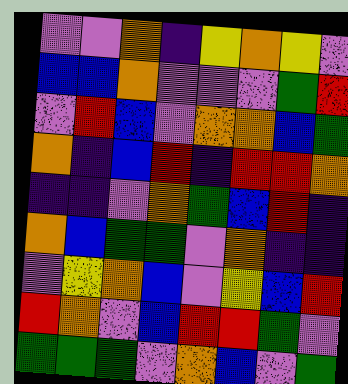[["violet", "violet", "orange", "indigo", "yellow", "orange", "yellow", "violet"], ["blue", "blue", "orange", "violet", "violet", "violet", "green", "red"], ["violet", "red", "blue", "violet", "orange", "orange", "blue", "green"], ["orange", "indigo", "blue", "red", "indigo", "red", "red", "orange"], ["indigo", "indigo", "violet", "orange", "green", "blue", "red", "indigo"], ["orange", "blue", "green", "green", "violet", "orange", "indigo", "indigo"], ["violet", "yellow", "orange", "blue", "violet", "yellow", "blue", "red"], ["red", "orange", "violet", "blue", "red", "red", "green", "violet"], ["green", "green", "green", "violet", "orange", "blue", "violet", "green"]]